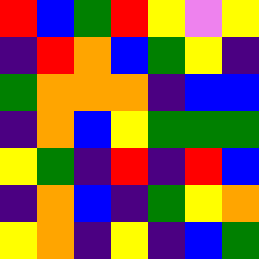[["red", "blue", "green", "red", "yellow", "violet", "yellow"], ["indigo", "red", "orange", "blue", "green", "yellow", "indigo"], ["green", "orange", "orange", "orange", "indigo", "blue", "blue"], ["indigo", "orange", "blue", "yellow", "green", "green", "green"], ["yellow", "green", "indigo", "red", "indigo", "red", "blue"], ["indigo", "orange", "blue", "indigo", "green", "yellow", "orange"], ["yellow", "orange", "indigo", "yellow", "indigo", "blue", "green"]]